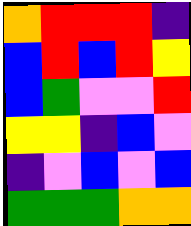[["orange", "red", "red", "red", "indigo"], ["blue", "red", "blue", "red", "yellow"], ["blue", "green", "violet", "violet", "red"], ["yellow", "yellow", "indigo", "blue", "violet"], ["indigo", "violet", "blue", "violet", "blue"], ["green", "green", "green", "orange", "orange"]]